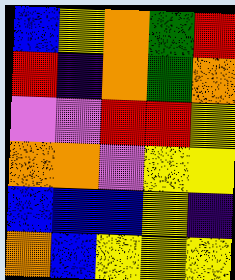[["blue", "yellow", "orange", "green", "red"], ["red", "indigo", "orange", "green", "orange"], ["violet", "violet", "red", "red", "yellow"], ["orange", "orange", "violet", "yellow", "yellow"], ["blue", "blue", "blue", "yellow", "indigo"], ["orange", "blue", "yellow", "yellow", "yellow"]]